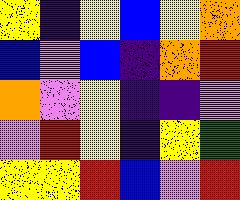[["yellow", "indigo", "yellow", "blue", "yellow", "orange"], ["blue", "violet", "blue", "indigo", "orange", "red"], ["orange", "violet", "yellow", "indigo", "indigo", "violet"], ["violet", "red", "yellow", "indigo", "yellow", "green"], ["yellow", "yellow", "red", "blue", "violet", "red"]]